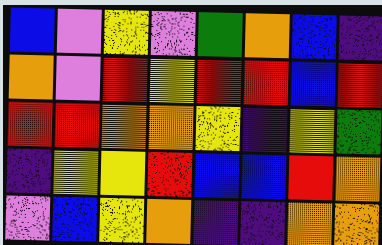[["blue", "violet", "yellow", "violet", "green", "orange", "blue", "indigo"], ["orange", "violet", "red", "yellow", "red", "red", "blue", "red"], ["red", "red", "orange", "orange", "yellow", "indigo", "yellow", "green"], ["indigo", "yellow", "yellow", "red", "blue", "blue", "red", "orange"], ["violet", "blue", "yellow", "orange", "indigo", "indigo", "orange", "orange"]]